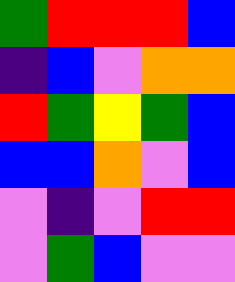[["green", "red", "red", "red", "blue"], ["indigo", "blue", "violet", "orange", "orange"], ["red", "green", "yellow", "green", "blue"], ["blue", "blue", "orange", "violet", "blue"], ["violet", "indigo", "violet", "red", "red"], ["violet", "green", "blue", "violet", "violet"]]